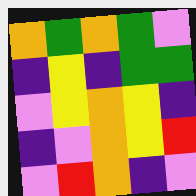[["orange", "green", "orange", "green", "violet"], ["indigo", "yellow", "indigo", "green", "green"], ["violet", "yellow", "orange", "yellow", "indigo"], ["indigo", "violet", "orange", "yellow", "red"], ["violet", "red", "orange", "indigo", "violet"]]